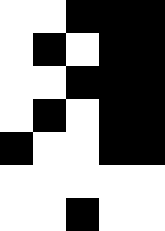[["white", "white", "black", "black", "black"], ["white", "black", "white", "black", "black"], ["white", "white", "black", "black", "black"], ["white", "black", "white", "black", "black"], ["black", "white", "white", "black", "black"], ["white", "white", "white", "white", "white"], ["white", "white", "black", "white", "white"]]